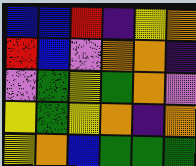[["blue", "blue", "red", "indigo", "yellow", "orange"], ["red", "blue", "violet", "orange", "orange", "indigo"], ["violet", "green", "yellow", "green", "orange", "violet"], ["yellow", "green", "yellow", "orange", "indigo", "orange"], ["yellow", "orange", "blue", "green", "green", "green"]]